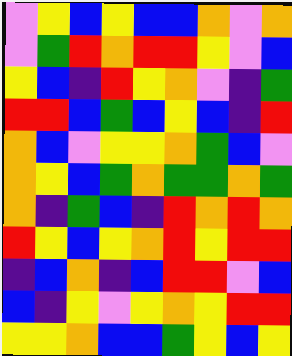[["violet", "yellow", "blue", "yellow", "blue", "blue", "orange", "violet", "orange"], ["violet", "green", "red", "orange", "red", "red", "yellow", "violet", "blue"], ["yellow", "blue", "indigo", "red", "yellow", "orange", "violet", "indigo", "green"], ["red", "red", "blue", "green", "blue", "yellow", "blue", "indigo", "red"], ["orange", "blue", "violet", "yellow", "yellow", "orange", "green", "blue", "violet"], ["orange", "yellow", "blue", "green", "orange", "green", "green", "orange", "green"], ["orange", "indigo", "green", "blue", "indigo", "red", "orange", "red", "orange"], ["red", "yellow", "blue", "yellow", "orange", "red", "yellow", "red", "red"], ["indigo", "blue", "orange", "indigo", "blue", "red", "red", "violet", "blue"], ["blue", "indigo", "yellow", "violet", "yellow", "orange", "yellow", "red", "red"], ["yellow", "yellow", "orange", "blue", "blue", "green", "yellow", "blue", "yellow"]]